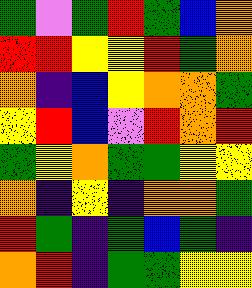[["green", "violet", "green", "red", "green", "blue", "orange"], ["red", "red", "yellow", "yellow", "red", "green", "orange"], ["orange", "indigo", "blue", "yellow", "orange", "orange", "green"], ["yellow", "red", "blue", "violet", "red", "orange", "red"], ["green", "yellow", "orange", "green", "green", "yellow", "yellow"], ["orange", "indigo", "yellow", "indigo", "orange", "orange", "green"], ["red", "green", "indigo", "green", "blue", "green", "indigo"], ["orange", "red", "indigo", "green", "green", "yellow", "yellow"]]